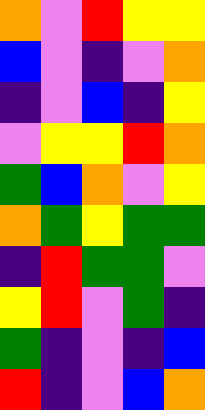[["orange", "violet", "red", "yellow", "yellow"], ["blue", "violet", "indigo", "violet", "orange"], ["indigo", "violet", "blue", "indigo", "yellow"], ["violet", "yellow", "yellow", "red", "orange"], ["green", "blue", "orange", "violet", "yellow"], ["orange", "green", "yellow", "green", "green"], ["indigo", "red", "green", "green", "violet"], ["yellow", "red", "violet", "green", "indigo"], ["green", "indigo", "violet", "indigo", "blue"], ["red", "indigo", "violet", "blue", "orange"]]